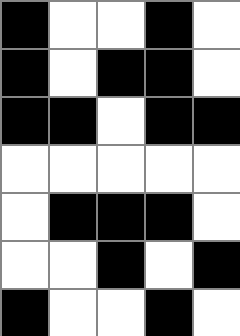[["black", "white", "white", "black", "white"], ["black", "white", "black", "black", "white"], ["black", "black", "white", "black", "black"], ["white", "white", "white", "white", "white"], ["white", "black", "black", "black", "white"], ["white", "white", "black", "white", "black"], ["black", "white", "white", "black", "white"]]